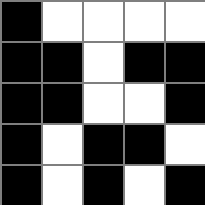[["black", "white", "white", "white", "white"], ["black", "black", "white", "black", "black"], ["black", "black", "white", "white", "black"], ["black", "white", "black", "black", "white"], ["black", "white", "black", "white", "black"]]